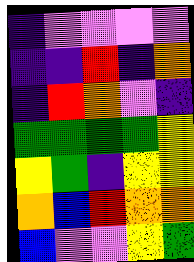[["indigo", "violet", "violet", "violet", "violet"], ["indigo", "indigo", "red", "indigo", "orange"], ["indigo", "red", "orange", "violet", "indigo"], ["green", "green", "green", "green", "yellow"], ["yellow", "green", "indigo", "yellow", "yellow"], ["orange", "blue", "red", "orange", "orange"], ["blue", "violet", "violet", "yellow", "green"]]